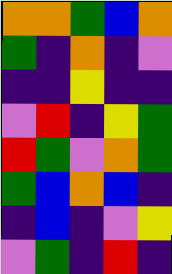[["orange", "orange", "green", "blue", "orange"], ["green", "indigo", "orange", "indigo", "violet"], ["indigo", "indigo", "yellow", "indigo", "indigo"], ["violet", "red", "indigo", "yellow", "green"], ["red", "green", "violet", "orange", "green"], ["green", "blue", "orange", "blue", "indigo"], ["indigo", "blue", "indigo", "violet", "yellow"], ["violet", "green", "indigo", "red", "indigo"]]